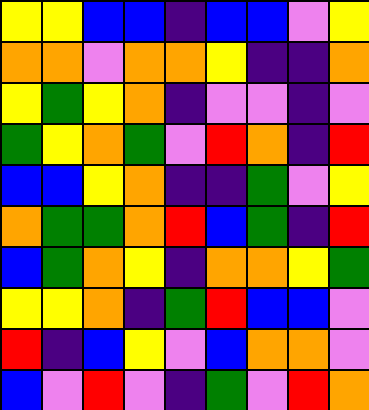[["yellow", "yellow", "blue", "blue", "indigo", "blue", "blue", "violet", "yellow"], ["orange", "orange", "violet", "orange", "orange", "yellow", "indigo", "indigo", "orange"], ["yellow", "green", "yellow", "orange", "indigo", "violet", "violet", "indigo", "violet"], ["green", "yellow", "orange", "green", "violet", "red", "orange", "indigo", "red"], ["blue", "blue", "yellow", "orange", "indigo", "indigo", "green", "violet", "yellow"], ["orange", "green", "green", "orange", "red", "blue", "green", "indigo", "red"], ["blue", "green", "orange", "yellow", "indigo", "orange", "orange", "yellow", "green"], ["yellow", "yellow", "orange", "indigo", "green", "red", "blue", "blue", "violet"], ["red", "indigo", "blue", "yellow", "violet", "blue", "orange", "orange", "violet"], ["blue", "violet", "red", "violet", "indigo", "green", "violet", "red", "orange"]]